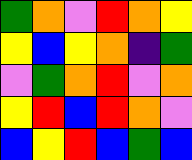[["green", "orange", "violet", "red", "orange", "yellow"], ["yellow", "blue", "yellow", "orange", "indigo", "green"], ["violet", "green", "orange", "red", "violet", "orange"], ["yellow", "red", "blue", "red", "orange", "violet"], ["blue", "yellow", "red", "blue", "green", "blue"]]